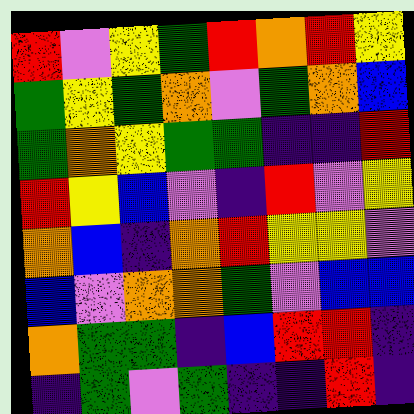[["red", "violet", "yellow", "green", "red", "orange", "red", "yellow"], ["green", "yellow", "green", "orange", "violet", "green", "orange", "blue"], ["green", "orange", "yellow", "green", "green", "indigo", "indigo", "red"], ["red", "yellow", "blue", "violet", "indigo", "red", "violet", "yellow"], ["orange", "blue", "indigo", "orange", "red", "yellow", "yellow", "violet"], ["blue", "violet", "orange", "orange", "green", "violet", "blue", "blue"], ["orange", "green", "green", "indigo", "blue", "red", "red", "indigo"], ["indigo", "green", "violet", "green", "indigo", "indigo", "red", "indigo"]]